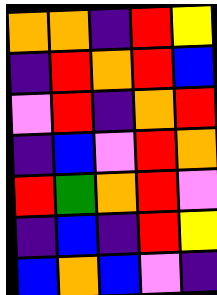[["orange", "orange", "indigo", "red", "yellow"], ["indigo", "red", "orange", "red", "blue"], ["violet", "red", "indigo", "orange", "red"], ["indigo", "blue", "violet", "red", "orange"], ["red", "green", "orange", "red", "violet"], ["indigo", "blue", "indigo", "red", "yellow"], ["blue", "orange", "blue", "violet", "indigo"]]